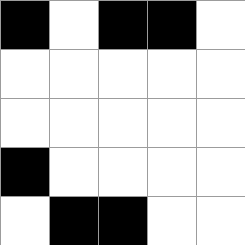[["black", "white", "black", "black", "white"], ["white", "white", "white", "white", "white"], ["white", "white", "white", "white", "white"], ["black", "white", "white", "white", "white"], ["white", "black", "black", "white", "white"]]